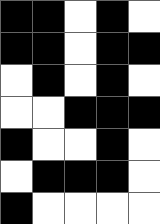[["black", "black", "white", "black", "white"], ["black", "black", "white", "black", "black"], ["white", "black", "white", "black", "white"], ["white", "white", "black", "black", "black"], ["black", "white", "white", "black", "white"], ["white", "black", "black", "black", "white"], ["black", "white", "white", "white", "white"]]